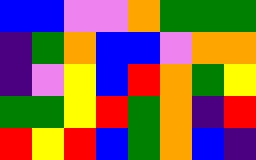[["blue", "blue", "violet", "violet", "orange", "green", "green", "green"], ["indigo", "green", "orange", "blue", "blue", "violet", "orange", "orange"], ["indigo", "violet", "yellow", "blue", "red", "orange", "green", "yellow"], ["green", "green", "yellow", "red", "green", "orange", "indigo", "red"], ["red", "yellow", "red", "blue", "green", "orange", "blue", "indigo"]]